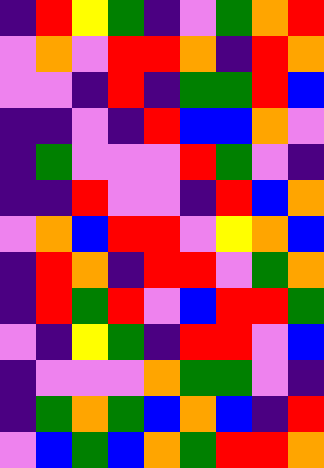[["indigo", "red", "yellow", "green", "indigo", "violet", "green", "orange", "red"], ["violet", "orange", "violet", "red", "red", "orange", "indigo", "red", "orange"], ["violet", "violet", "indigo", "red", "indigo", "green", "green", "red", "blue"], ["indigo", "indigo", "violet", "indigo", "red", "blue", "blue", "orange", "violet"], ["indigo", "green", "violet", "violet", "violet", "red", "green", "violet", "indigo"], ["indigo", "indigo", "red", "violet", "violet", "indigo", "red", "blue", "orange"], ["violet", "orange", "blue", "red", "red", "violet", "yellow", "orange", "blue"], ["indigo", "red", "orange", "indigo", "red", "red", "violet", "green", "orange"], ["indigo", "red", "green", "red", "violet", "blue", "red", "red", "green"], ["violet", "indigo", "yellow", "green", "indigo", "red", "red", "violet", "blue"], ["indigo", "violet", "violet", "violet", "orange", "green", "green", "violet", "indigo"], ["indigo", "green", "orange", "green", "blue", "orange", "blue", "indigo", "red"], ["violet", "blue", "green", "blue", "orange", "green", "red", "red", "orange"]]